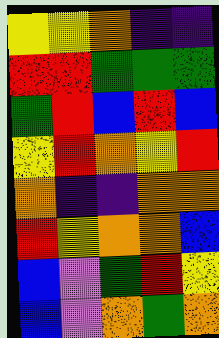[["yellow", "yellow", "orange", "indigo", "indigo"], ["red", "red", "green", "green", "green"], ["green", "red", "blue", "red", "blue"], ["yellow", "red", "orange", "yellow", "red"], ["orange", "indigo", "indigo", "orange", "orange"], ["red", "yellow", "orange", "orange", "blue"], ["blue", "violet", "green", "red", "yellow"], ["blue", "violet", "orange", "green", "orange"]]